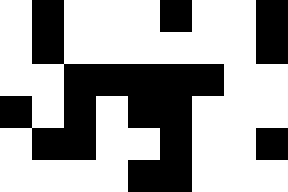[["white", "black", "white", "white", "white", "black", "white", "white", "black"], ["white", "black", "white", "white", "white", "white", "white", "white", "black"], ["white", "white", "black", "black", "black", "black", "black", "white", "white"], ["black", "white", "black", "white", "black", "black", "white", "white", "white"], ["white", "black", "black", "white", "white", "black", "white", "white", "black"], ["white", "white", "white", "white", "black", "black", "white", "white", "white"]]